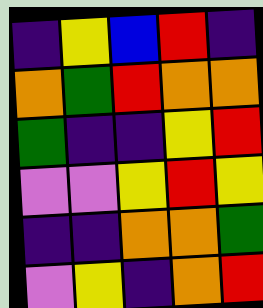[["indigo", "yellow", "blue", "red", "indigo"], ["orange", "green", "red", "orange", "orange"], ["green", "indigo", "indigo", "yellow", "red"], ["violet", "violet", "yellow", "red", "yellow"], ["indigo", "indigo", "orange", "orange", "green"], ["violet", "yellow", "indigo", "orange", "red"]]